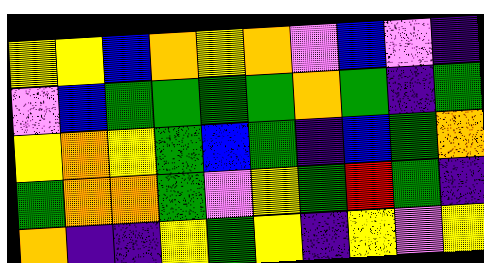[["yellow", "yellow", "blue", "orange", "yellow", "orange", "violet", "blue", "violet", "indigo"], ["violet", "blue", "green", "green", "green", "green", "orange", "green", "indigo", "green"], ["yellow", "orange", "yellow", "green", "blue", "green", "indigo", "blue", "green", "orange"], ["green", "orange", "orange", "green", "violet", "yellow", "green", "red", "green", "indigo"], ["orange", "indigo", "indigo", "yellow", "green", "yellow", "indigo", "yellow", "violet", "yellow"]]